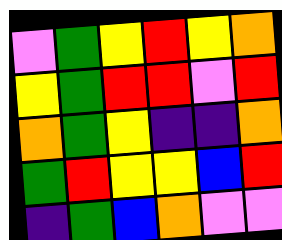[["violet", "green", "yellow", "red", "yellow", "orange"], ["yellow", "green", "red", "red", "violet", "red"], ["orange", "green", "yellow", "indigo", "indigo", "orange"], ["green", "red", "yellow", "yellow", "blue", "red"], ["indigo", "green", "blue", "orange", "violet", "violet"]]